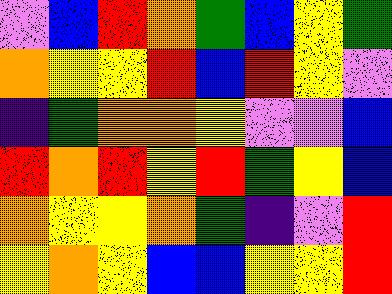[["violet", "blue", "red", "orange", "green", "blue", "yellow", "green"], ["orange", "yellow", "yellow", "red", "blue", "red", "yellow", "violet"], ["indigo", "green", "orange", "orange", "yellow", "violet", "violet", "blue"], ["red", "orange", "red", "yellow", "red", "green", "yellow", "blue"], ["orange", "yellow", "yellow", "orange", "green", "indigo", "violet", "red"], ["yellow", "orange", "yellow", "blue", "blue", "yellow", "yellow", "red"]]